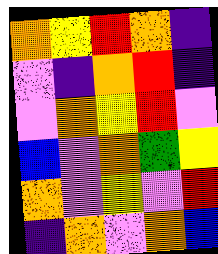[["orange", "yellow", "red", "orange", "indigo"], ["violet", "indigo", "orange", "red", "indigo"], ["violet", "orange", "yellow", "red", "violet"], ["blue", "violet", "orange", "green", "yellow"], ["orange", "violet", "yellow", "violet", "red"], ["indigo", "orange", "violet", "orange", "blue"]]